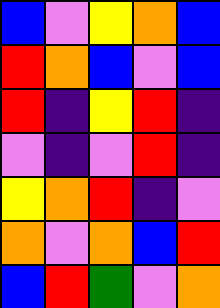[["blue", "violet", "yellow", "orange", "blue"], ["red", "orange", "blue", "violet", "blue"], ["red", "indigo", "yellow", "red", "indigo"], ["violet", "indigo", "violet", "red", "indigo"], ["yellow", "orange", "red", "indigo", "violet"], ["orange", "violet", "orange", "blue", "red"], ["blue", "red", "green", "violet", "orange"]]